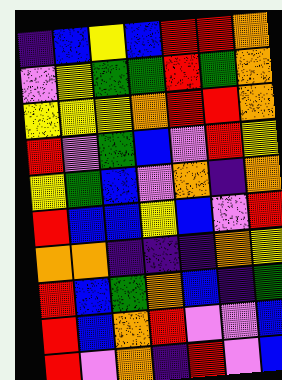[["indigo", "blue", "yellow", "blue", "red", "red", "orange"], ["violet", "yellow", "green", "green", "red", "green", "orange"], ["yellow", "yellow", "yellow", "orange", "red", "red", "orange"], ["red", "violet", "green", "blue", "violet", "red", "yellow"], ["yellow", "green", "blue", "violet", "orange", "indigo", "orange"], ["red", "blue", "blue", "yellow", "blue", "violet", "red"], ["orange", "orange", "indigo", "indigo", "indigo", "orange", "yellow"], ["red", "blue", "green", "orange", "blue", "indigo", "green"], ["red", "blue", "orange", "red", "violet", "violet", "blue"], ["red", "violet", "orange", "indigo", "red", "violet", "blue"]]